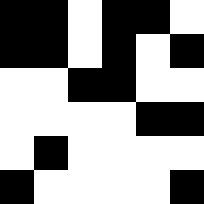[["black", "black", "white", "black", "black", "white"], ["black", "black", "white", "black", "white", "black"], ["white", "white", "black", "black", "white", "white"], ["white", "white", "white", "white", "black", "black"], ["white", "black", "white", "white", "white", "white"], ["black", "white", "white", "white", "white", "black"]]